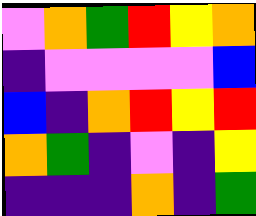[["violet", "orange", "green", "red", "yellow", "orange"], ["indigo", "violet", "violet", "violet", "violet", "blue"], ["blue", "indigo", "orange", "red", "yellow", "red"], ["orange", "green", "indigo", "violet", "indigo", "yellow"], ["indigo", "indigo", "indigo", "orange", "indigo", "green"]]